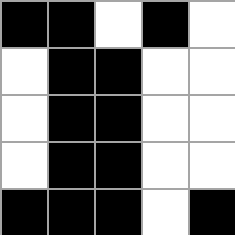[["black", "black", "white", "black", "white"], ["white", "black", "black", "white", "white"], ["white", "black", "black", "white", "white"], ["white", "black", "black", "white", "white"], ["black", "black", "black", "white", "black"]]